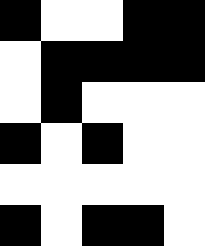[["black", "white", "white", "black", "black"], ["white", "black", "black", "black", "black"], ["white", "black", "white", "white", "white"], ["black", "white", "black", "white", "white"], ["white", "white", "white", "white", "white"], ["black", "white", "black", "black", "white"]]